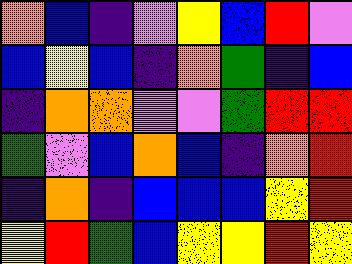[["orange", "blue", "indigo", "violet", "yellow", "blue", "red", "violet"], ["blue", "yellow", "blue", "indigo", "orange", "green", "indigo", "blue"], ["indigo", "orange", "orange", "violet", "violet", "green", "red", "red"], ["green", "violet", "blue", "orange", "blue", "indigo", "orange", "red"], ["indigo", "orange", "indigo", "blue", "blue", "blue", "yellow", "red"], ["yellow", "red", "green", "blue", "yellow", "yellow", "red", "yellow"]]